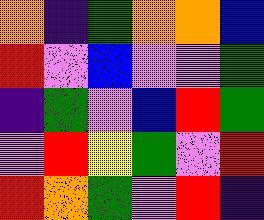[["orange", "indigo", "green", "orange", "orange", "blue"], ["red", "violet", "blue", "violet", "violet", "green"], ["indigo", "green", "violet", "blue", "red", "green"], ["violet", "red", "yellow", "green", "violet", "red"], ["red", "orange", "green", "violet", "red", "indigo"]]